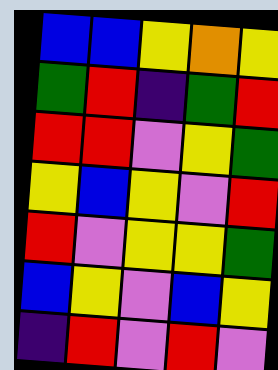[["blue", "blue", "yellow", "orange", "yellow"], ["green", "red", "indigo", "green", "red"], ["red", "red", "violet", "yellow", "green"], ["yellow", "blue", "yellow", "violet", "red"], ["red", "violet", "yellow", "yellow", "green"], ["blue", "yellow", "violet", "blue", "yellow"], ["indigo", "red", "violet", "red", "violet"]]